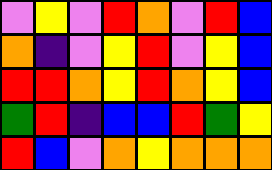[["violet", "yellow", "violet", "red", "orange", "violet", "red", "blue"], ["orange", "indigo", "violet", "yellow", "red", "violet", "yellow", "blue"], ["red", "red", "orange", "yellow", "red", "orange", "yellow", "blue"], ["green", "red", "indigo", "blue", "blue", "red", "green", "yellow"], ["red", "blue", "violet", "orange", "yellow", "orange", "orange", "orange"]]